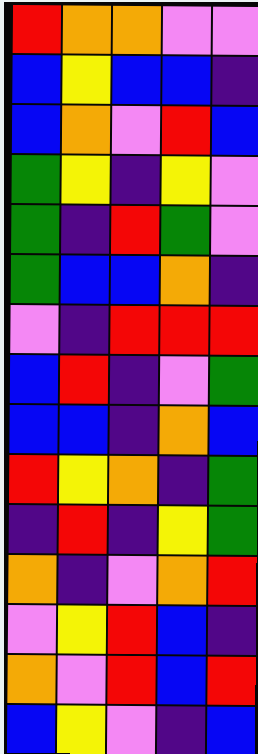[["red", "orange", "orange", "violet", "violet"], ["blue", "yellow", "blue", "blue", "indigo"], ["blue", "orange", "violet", "red", "blue"], ["green", "yellow", "indigo", "yellow", "violet"], ["green", "indigo", "red", "green", "violet"], ["green", "blue", "blue", "orange", "indigo"], ["violet", "indigo", "red", "red", "red"], ["blue", "red", "indigo", "violet", "green"], ["blue", "blue", "indigo", "orange", "blue"], ["red", "yellow", "orange", "indigo", "green"], ["indigo", "red", "indigo", "yellow", "green"], ["orange", "indigo", "violet", "orange", "red"], ["violet", "yellow", "red", "blue", "indigo"], ["orange", "violet", "red", "blue", "red"], ["blue", "yellow", "violet", "indigo", "blue"]]